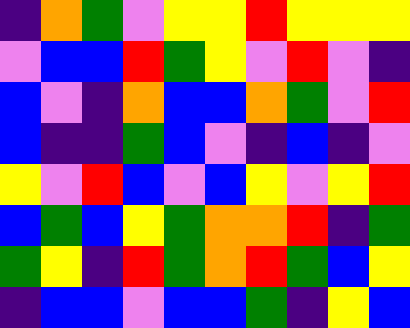[["indigo", "orange", "green", "violet", "yellow", "yellow", "red", "yellow", "yellow", "yellow"], ["violet", "blue", "blue", "red", "green", "yellow", "violet", "red", "violet", "indigo"], ["blue", "violet", "indigo", "orange", "blue", "blue", "orange", "green", "violet", "red"], ["blue", "indigo", "indigo", "green", "blue", "violet", "indigo", "blue", "indigo", "violet"], ["yellow", "violet", "red", "blue", "violet", "blue", "yellow", "violet", "yellow", "red"], ["blue", "green", "blue", "yellow", "green", "orange", "orange", "red", "indigo", "green"], ["green", "yellow", "indigo", "red", "green", "orange", "red", "green", "blue", "yellow"], ["indigo", "blue", "blue", "violet", "blue", "blue", "green", "indigo", "yellow", "blue"]]